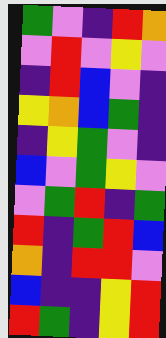[["green", "violet", "indigo", "red", "orange"], ["violet", "red", "violet", "yellow", "violet"], ["indigo", "red", "blue", "violet", "indigo"], ["yellow", "orange", "blue", "green", "indigo"], ["indigo", "yellow", "green", "violet", "indigo"], ["blue", "violet", "green", "yellow", "violet"], ["violet", "green", "red", "indigo", "green"], ["red", "indigo", "green", "red", "blue"], ["orange", "indigo", "red", "red", "violet"], ["blue", "indigo", "indigo", "yellow", "red"], ["red", "green", "indigo", "yellow", "red"]]